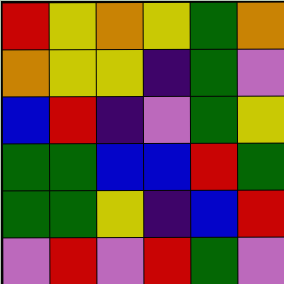[["red", "yellow", "orange", "yellow", "green", "orange"], ["orange", "yellow", "yellow", "indigo", "green", "violet"], ["blue", "red", "indigo", "violet", "green", "yellow"], ["green", "green", "blue", "blue", "red", "green"], ["green", "green", "yellow", "indigo", "blue", "red"], ["violet", "red", "violet", "red", "green", "violet"]]